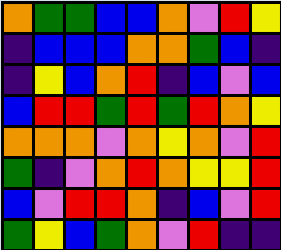[["orange", "green", "green", "blue", "blue", "orange", "violet", "red", "yellow"], ["indigo", "blue", "blue", "blue", "orange", "orange", "green", "blue", "indigo"], ["indigo", "yellow", "blue", "orange", "red", "indigo", "blue", "violet", "blue"], ["blue", "red", "red", "green", "red", "green", "red", "orange", "yellow"], ["orange", "orange", "orange", "violet", "orange", "yellow", "orange", "violet", "red"], ["green", "indigo", "violet", "orange", "red", "orange", "yellow", "yellow", "red"], ["blue", "violet", "red", "red", "orange", "indigo", "blue", "violet", "red"], ["green", "yellow", "blue", "green", "orange", "violet", "red", "indigo", "indigo"]]